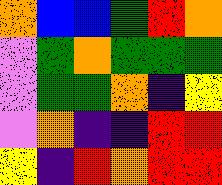[["orange", "blue", "blue", "green", "red", "orange"], ["violet", "green", "orange", "green", "green", "green"], ["violet", "green", "green", "orange", "indigo", "yellow"], ["violet", "orange", "indigo", "indigo", "red", "red"], ["yellow", "indigo", "red", "orange", "red", "red"]]